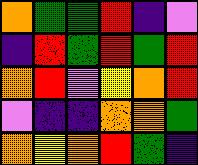[["orange", "green", "green", "red", "indigo", "violet"], ["indigo", "red", "green", "red", "green", "red"], ["orange", "red", "violet", "yellow", "orange", "red"], ["violet", "indigo", "indigo", "orange", "orange", "green"], ["orange", "yellow", "orange", "red", "green", "indigo"]]